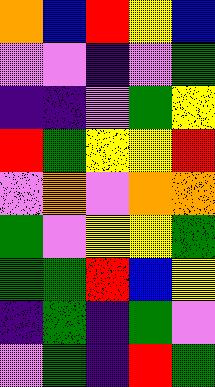[["orange", "blue", "red", "yellow", "blue"], ["violet", "violet", "indigo", "violet", "green"], ["indigo", "indigo", "violet", "green", "yellow"], ["red", "green", "yellow", "yellow", "red"], ["violet", "orange", "violet", "orange", "orange"], ["green", "violet", "yellow", "yellow", "green"], ["green", "green", "red", "blue", "yellow"], ["indigo", "green", "indigo", "green", "violet"], ["violet", "green", "indigo", "red", "green"]]